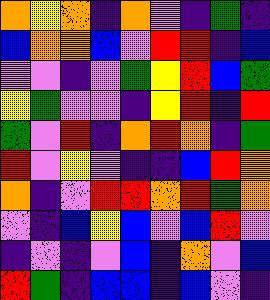[["orange", "yellow", "orange", "indigo", "orange", "violet", "indigo", "green", "indigo"], ["blue", "orange", "orange", "blue", "violet", "red", "red", "indigo", "blue"], ["violet", "violet", "indigo", "violet", "green", "yellow", "red", "blue", "green"], ["yellow", "green", "violet", "violet", "indigo", "yellow", "red", "indigo", "red"], ["green", "violet", "red", "indigo", "orange", "red", "orange", "indigo", "green"], ["red", "violet", "yellow", "violet", "indigo", "indigo", "blue", "red", "orange"], ["orange", "indigo", "violet", "red", "red", "orange", "red", "green", "orange"], ["violet", "indigo", "blue", "yellow", "blue", "violet", "blue", "red", "violet"], ["indigo", "violet", "indigo", "violet", "blue", "indigo", "orange", "violet", "blue"], ["red", "green", "indigo", "blue", "blue", "indigo", "blue", "violet", "indigo"]]